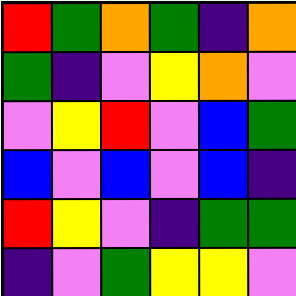[["red", "green", "orange", "green", "indigo", "orange"], ["green", "indigo", "violet", "yellow", "orange", "violet"], ["violet", "yellow", "red", "violet", "blue", "green"], ["blue", "violet", "blue", "violet", "blue", "indigo"], ["red", "yellow", "violet", "indigo", "green", "green"], ["indigo", "violet", "green", "yellow", "yellow", "violet"]]